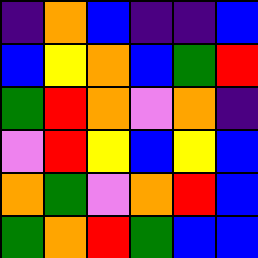[["indigo", "orange", "blue", "indigo", "indigo", "blue"], ["blue", "yellow", "orange", "blue", "green", "red"], ["green", "red", "orange", "violet", "orange", "indigo"], ["violet", "red", "yellow", "blue", "yellow", "blue"], ["orange", "green", "violet", "orange", "red", "blue"], ["green", "orange", "red", "green", "blue", "blue"]]